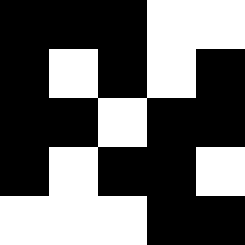[["black", "black", "black", "white", "white"], ["black", "white", "black", "white", "black"], ["black", "black", "white", "black", "black"], ["black", "white", "black", "black", "white"], ["white", "white", "white", "black", "black"]]